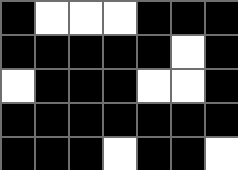[["black", "white", "white", "white", "black", "black", "black"], ["black", "black", "black", "black", "black", "white", "black"], ["white", "black", "black", "black", "white", "white", "black"], ["black", "black", "black", "black", "black", "black", "black"], ["black", "black", "black", "white", "black", "black", "white"]]